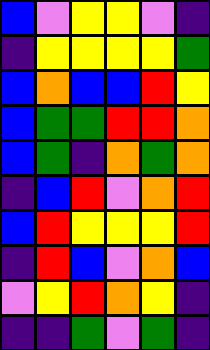[["blue", "violet", "yellow", "yellow", "violet", "indigo"], ["indigo", "yellow", "yellow", "yellow", "yellow", "green"], ["blue", "orange", "blue", "blue", "red", "yellow"], ["blue", "green", "green", "red", "red", "orange"], ["blue", "green", "indigo", "orange", "green", "orange"], ["indigo", "blue", "red", "violet", "orange", "red"], ["blue", "red", "yellow", "yellow", "yellow", "red"], ["indigo", "red", "blue", "violet", "orange", "blue"], ["violet", "yellow", "red", "orange", "yellow", "indigo"], ["indigo", "indigo", "green", "violet", "green", "indigo"]]